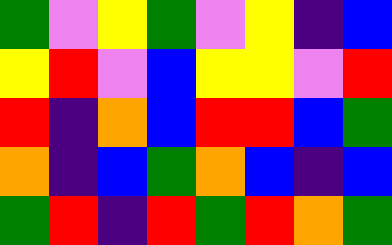[["green", "violet", "yellow", "green", "violet", "yellow", "indigo", "blue"], ["yellow", "red", "violet", "blue", "yellow", "yellow", "violet", "red"], ["red", "indigo", "orange", "blue", "red", "red", "blue", "green"], ["orange", "indigo", "blue", "green", "orange", "blue", "indigo", "blue"], ["green", "red", "indigo", "red", "green", "red", "orange", "green"]]